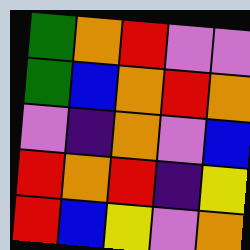[["green", "orange", "red", "violet", "violet"], ["green", "blue", "orange", "red", "orange"], ["violet", "indigo", "orange", "violet", "blue"], ["red", "orange", "red", "indigo", "yellow"], ["red", "blue", "yellow", "violet", "orange"]]